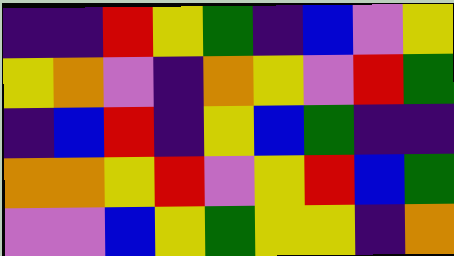[["indigo", "indigo", "red", "yellow", "green", "indigo", "blue", "violet", "yellow"], ["yellow", "orange", "violet", "indigo", "orange", "yellow", "violet", "red", "green"], ["indigo", "blue", "red", "indigo", "yellow", "blue", "green", "indigo", "indigo"], ["orange", "orange", "yellow", "red", "violet", "yellow", "red", "blue", "green"], ["violet", "violet", "blue", "yellow", "green", "yellow", "yellow", "indigo", "orange"]]